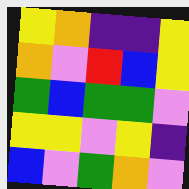[["yellow", "orange", "indigo", "indigo", "yellow"], ["orange", "violet", "red", "blue", "yellow"], ["green", "blue", "green", "green", "violet"], ["yellow", "yellow", "violet", "yellow", "indigo"], ["blue", "violet", "green", "orange", "violet"]]